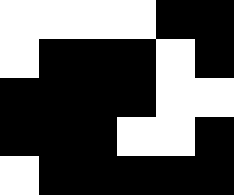[["white", "white", "white", "white", "black", "black"], ["white", "black", "black", "black", "white", "black"], ["black", "black", "black", "black", "white", "white"], ["black", "black", "black", "white", "white", "black"], ["white", "black", "black", "black", "black", "black"]]